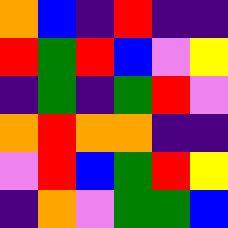[["orange", "blue", "indigo", "red", "indigo", "indigo"], ["red", "green", "red", "blue", "violet", "yellow"], ["indigo", "green", "indigo", "green", "red", "violet"], ["orange", "red", "orange", "orange", "indigo", "indigo"], ["violet", "red", "blue", "green", "red", "yellow"], ["indigo", "orange", "violet", "green", "green", "blue"]]